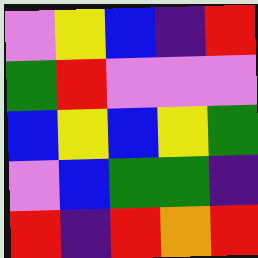[["violet", "yellow", "blue", "indigo", "red"], ["green", "red", "violet", "violet", "violet"], ["blue", "yellow", "blue", "yellow", "green"], ["violet", "blue", "green", "green", "indigo"], ["red", "indigo", "red", "orange", "red"]]